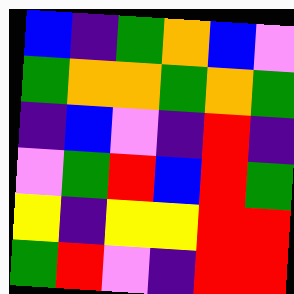[["blue", "indigo", "green", "orange", "blue", "violet"], ["green", "orange", "orange", "green", "orange", "green"], ["indigo", "blue", "violet", "indigo", "red", "indigo"], ["violet", "green", "red", "blue", "red", "green"], ["yellow", "indigo", "yellow", "yellow", "red", "red"], ["green", "red", "violet", "indigo", "red", "red"]]